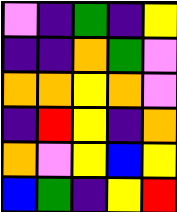[["violet", "indigo", "green", "indigo", "yellow"], ["indigo", "indigo", "orange", "green", "violet"], ["orange", "orange", "yellow", "orange", "violet"], ["indigo", "red", "yellow", "indigo", "orange"], ["orange", "violet", "yellow", "blue", "yellow"], ["blue", "green", "indigo", "yellow", "red"]]